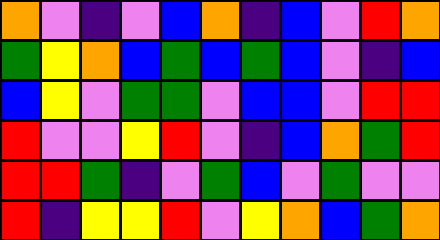[["orange", "violet", "indigo", "violet", "blue", "orange", "indigo", "blue", "violet", "red", "orange"], ["green", "yellow", "orange", "blue", "green", "blue", "green", "blue", "violet", "indigo", "blue"], ["blue", "yellow", "violet", "green", "green", "violet", "blue", "blue", "violet", "red", "red"], ["red", "violet", "violet", "yellow", "red", "violet", "indigo", "blue", "orange", "green", "red"], ["red", "red", "green", "indigo", "violet", "green", "blue", "violet", "green", "violet", "violet"], ["red", "indigo", "yellow", "yellow", "red", "violet", "yellow", "orange", "blue", "green", "orange"]]